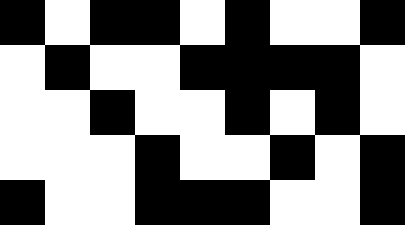[["black", "white", "black", "black", "white", "black", "white", "white", "black"], ["white", "black", "white", "white", "black", "black", "black", "black", "white"], ["white", "white", "black", "white", "white", "black", "white", "black", "white"], ["white", "white", "white", "black", "white", "white", "black", "white", "black"], ["black", "white", "white", "black", "black", "black", "white", "white", "black"]]